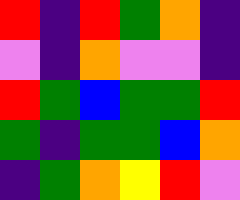[["red", "indigo", "red", "green", "orange", "indigo"], ["violet", "indigo", "orange", "violet", "violet", "indigo"], ["red", "green", "blue", "green", "green", "red"], ["green", "indigo", "green", "green", "blue", "orange"], ["indigo", "green", "orange", "yellow", "red", "violet"]]